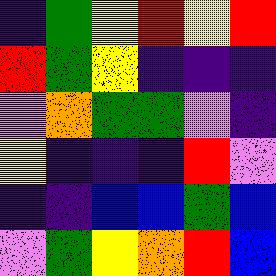[["indigo", "green", "yellow", "red", "yellow", "red"], ["red", "green", "yellow", "indigo", "indigo", "indigo"], ["violet", "orange", "green", "green", "violet", "indigo"], ["yellow", "indigo", "indigo", "indigo", "red", "violet"], ["indigo", "indigo", "blue", "blue", "green", "blue"], ["violet", "green", "yellow", "orange", "red", "blue"]]